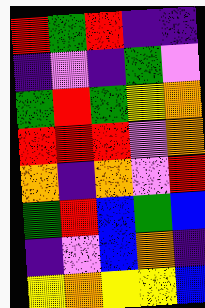[["red", "green", "red", "indigo", "indigo"], ["indigo", "violet", "indigo", "green", "violet"], ["green", "red", "green", "yellow", "orange"], ["red", "red", "red", "violet", "orange"], ["orange", "indigo", "orange", "violet", "red"], ["green", "red", "blue", "green", "blue"], ["indigo", "violet", "blue", "orange", "indigo"], ["yellow", "orange", "yellow", "yellow", "blue"]]